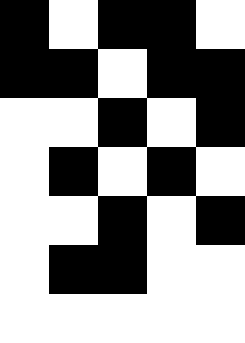[["black", "white", "black", "black", "white"], ["black", "black", "white", "black", "black"], ["white", "white", "black", "white", "black"], ["white", "black", "white", "black", "white"], ["white", "white", "black", "white", "black"], ["white", "black", "black", "white", "white"], ["white", "white", "white", "white", "white"]]